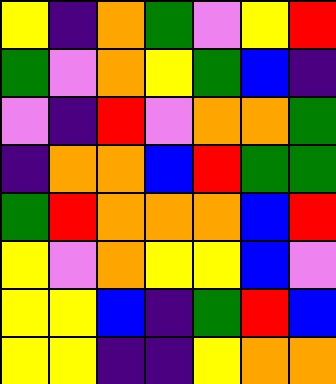[["yellow", "indigo", "orange", "green", "violet", "yellow", "red"], ["green", "violet", "orange", "yellow", "green", "blue", "indigo"], ["violet", "indigo", "red", "violet", "orange", "orange", "green"], ["indigo", "orange", "orange", "blue", "red", "green", "green"], ["green", "red", "orange", "orange", "orange", "blue", "red"], ["yellow", "violet", "orange", "yellow", "yellow", "blue", "violet"], ["yellow", "yellow", "blue", "indigo", "green", "red", "blue"], ["yellow", "yellow", "indigo", "indigo", "yellow", "orange", "orange"]]